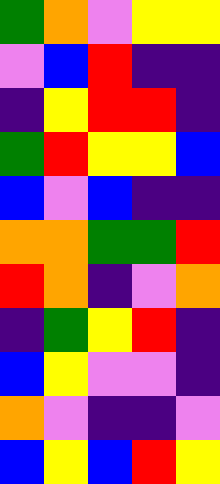[["green", "orange", "violet", "yellow", "yellow"], ["violet", "blue", "red", "indigo", "indigo"], ["indigo", "yellow", "red", "red", "indigo"], ["green", "red", "yellow", "yellow", "blue"], ["blue", "violet", "blue", "indigo", "indigo"], ["orange", "orange", "green", "green", "red"], ["red", "orange", "indigo", "violet", "orange"], ["indigo", "green", "yellow", "red", "indigo"], ["blue", "yellow", "violet", "violet", "indigo"], ["orange", "violet", "indigo", "indigo", "violet"], ["blue", "yellow", "blue", "red", "yellow"]]